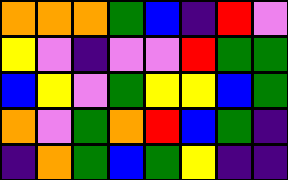[["orange", "orange", "orange", "green", "blue", "indigo", "red", "violet"], ["yellow", "violet", "indigo", "violet", "violet", "red", "green", "green"], ["blue", "yellow", "violet", "green", "yellow", "yellow", "blue", "green"], ["orange", "violet", "green", "orange", "red", "blue", "green", "indigo"], ["indigo", "orange", "green", "blue", "green", "yellow", "indigo", "indigo"]]